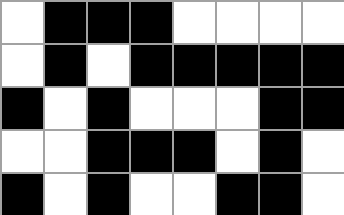[["white", "black", "black", "black", "white", "white", "white", "white"], ["white", "black", "white", "black", "black", "black", "black", "black"], ["black", "white", "black", "white", "white", "white", "black", "black"], ["white", "white", "black", "black", "black", "white", "black", "white"], ["black", "white", "black", "white", "white", "black", "black", "white"]]